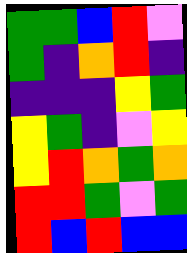[["green", "green", "blue", "red", "violet"], ["green", "indigo", "orange", "red", "indigo"], ["indigo", "indigo", "indigo", "yellow", "green"], ["yellow", "green", "indigo", "violet", "yellow"], ["yellow", "red", "orange", "green", "orange"], ["red", "red", "green", "violet", "green"], ["red", "blue", "red", "blue", "blue"]]